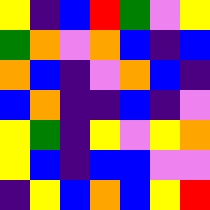[["yellow", "indigo", "blue", "red", "green", "violet", "yellow"], ["green", "orange", "violet", "orange", "blue", "indigo", "blue"], ["orange", "blue", "indigo", "violet", "orange", "blue", "indigo"], ["blue", "orange", "indigo", "indigo", "blue", "indigo", "violet"], ["yellow", "green", "indigo", "yellow", "violet", "yellow", "orange"], ["yellow", "blue", "indigo", "blue", "blue", "violet", "violet"], ["indigo", "yellow", "blue", "orange", "blue", "yellow", "red"]]